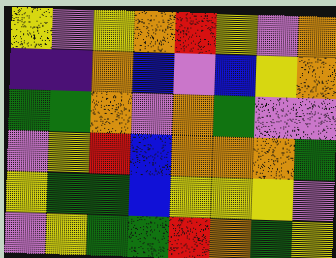[["yellow", "violet", "yellow", "orange", "red", "yellow", "violet", "orange"], ["indigo", "indigo", "orange", "blue", "violet", "blue", "yellow", "orange"], ["green", "green", "orange", "violet", "orange", "green", "violet", "violet"], ["violet", "yellow", "red", "blue", "orange", "orange", "orange", "green"], ["yellow", "green", "green", "blue", "yellow", "yellow", "yellow", "violet"], ["violet", "yellow", "green", "green", "red", "orange", "green", "yellow"]]